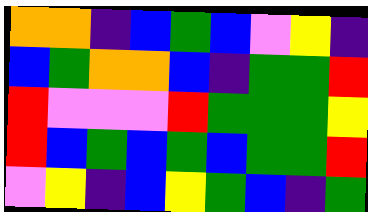[["orange", "orange", "indigo", "blue", "green", "blue", "violet", "yellow", "indigo"], ["blue", "green", "orange", "orange", "blue", "indigo", "green", "green", "red"], ["red", "violet", "violet", "violet", "red", "green", "green", "green", "yellow"], ["red", "blue", "green", "blue", "green", "blue", "green", "green", "red"], ["violet", "yellow", "indigo", "blue", "yellow", "green", "blue", "indigo", "green"]]